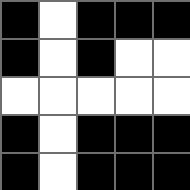[["black", "white", "black", "black", "black"], ["black", "white", "black", "white", "white"], ["white", "white", "white", "white", "white"], ["black", "white", "black", "black", "black"], ["black", "white", "black", "black", "black"]]